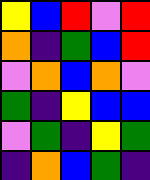[["yellow", "blue", "red", "violet", "red"], ["orange", "indigo", "green", "blue", "red"], ["violet", "orange", "blue", "orange", "violet"], ["green", "indigo", "yellow", "blue", "blue"], ["violet", "green", "indigo", "yellow", "green"], ["indigo", "orange", "blue", "green", "indigo"]]